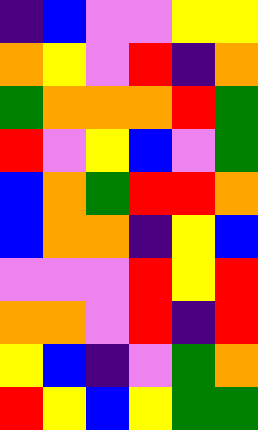[["indigo", "blue", "violet", "violet", "yellow", "yellow"], ["orange", "yellow", "violet", "red", "indigo", "orange"], ["green", "orange", "orange", "orange", "red", "green"], ["red", "violet", "yellow", "blue", "violet", "green"], ["blue", "orange", "green", "red", "red", "orange"], ["blue", "orange", "orange", "indigo", "yellow", "blue"], ["violet", "violet", "violet", "red", "yellow", "red"], ["orange", "orange", "violet", "red", "indigo", "red"], ["yellow", "blue", "indigo", "violet", "green", "orange"], ["red", "yellow", "blue", "yellow", "green", "green"]]